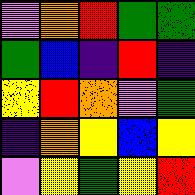[["violet", "orange", "red", "green", "green"], ["green", "blue", "indigo", "red", "indigo"], ["yellow", "red", "orange", "violet", "green"], ["indigo", "orange", "yellow", "blue", "yellow"], ["violet", "yellow", "green", "yellow", "red"]]